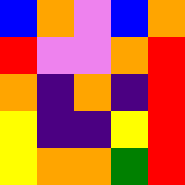[["blue", "orange", "violet", "blue", "orange"], ["red", "violet", "violet", "orange", "red"], ["orange", "indigo", "orange", "indigo", "red"], ["yellow", "indigo", "indigo", "yellow", "red"], ["yellow", "orange", "orange", "green", "red"]]